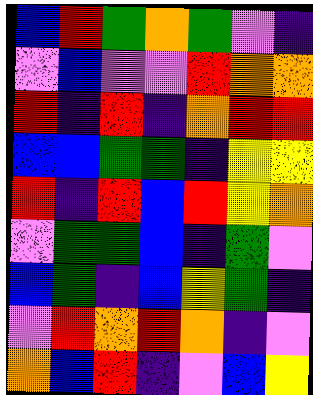[["blue", "red", "green", "orange", "green", "violet", "indigo"], ["violet", "blue", "violet", "violet", "red", "orange", "orange"], ["red", "indigo", "red", "indigo", "orange", "red", "red"], ["blue", "blue", "green", "green", "indigo", "yellow", "yellow"], ["red", "indigo", "red", "blue", "red", "yellow", "orange"], ["violet", "green", "green", "blue", "indigo", "green", "violet"], ["blue", "green", "indigo", "blue", "yellow", "green", "indigo"], ["violet", "red", "orange", "red", "orange", "indigo", "violet"], ["orange", "blue", "red", "indigo", "violet", "blue", "yellow"]]